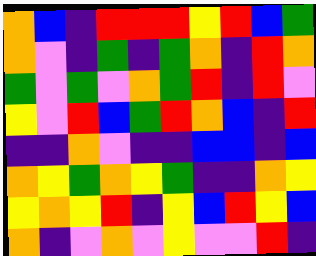[["orange", "blue", "indigo", "red", "red", "red", "yellow", "red", "blue", "green"], ["orange", "violet", "indigo", "green", "indigo", "green", "orange", "indigo", "red", "orange"], ["green", "violet", "green", "violet", "orange", "green", "red", "indigo", "red", "violet"], ["yellow", "violet", "red", "blue", "green", "red", "orange", "blue", "indigo", "red"], ["indigo", "indigo", "orange", "violet", "indigo", "indigo", "blue", "blue", "indigo", "blue"], ["orange", "yellow", "green", "orange", "yellow", "green", "indigo", "indigo", "orange", "yellow"], ["yellow", "orange", "yellow", "red", "indigo", "yellow", "blue", "red", "yellow", "blue"], ["orange", "indigo", "violet", "orange", "violet", "yellow", "violet", "violet", "red", "indigo"]]